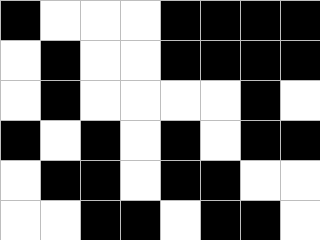[["black", "white", "white", "white", "black", "black", "black", "black"], ["white", "black", "white", "white", "black", "black", "black", "black"], ["white", "black", "white", "white", "white", "white", "black", "white"], ["black", "white", "black", "white", "black", "white", "black", "black"], ["white", "black", "black", "white", "black", "black", "white", "white"], ["white", "white", "black", "black", "white", "black", "black", "white"]]